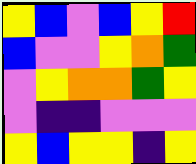[["yellow", "blue", "violet", "blue", "yellow", "red"], ["blue", "violet", "violet", "yellow", "orange", "green"], ["violet", "yellow", "orange", "orange", "green", "yellow"], ["violet", "indigo", "indigo", "violet", "violet", "violet"], ["yellow", "blue", "yellow", "yellow", "indigo", "yellow"]]